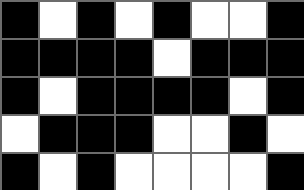[["black", "white", "black", "white", "black", "white", "white", "black"], ["black", "black", "black", "black", "white", "black", "black", "black"], ["black", "white", "black", "black", "black", "black", "white", "black"], ["white", "black", "black", "black", "white", "white", "black", "white"], ["black", "white", "black", "white", "white", "white", "white", "black"]]